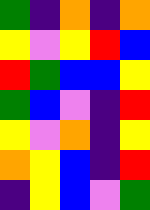[["green", "indigo", "orange", "indigo", "orange"], ["yellow", "violet", "yellow", "red", "blue"], ["red", "green", "blue", "blue", "yellow"], ["green", "blue", "violet", "indigo", "red"], ["yellow", "violet", "orange", "indigo", "yellow"], ["orange", "yellow", "blue", "indigo", "red"], ["indigo", "yellow", "blue", "violet", "green"]]